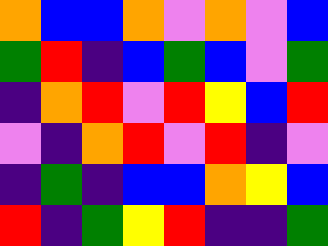[["orange", "blue", "blue", "orange", "violet", "orange", "violet", "blue"], ["green", "red", "indigo", "blue", "green", "blue", "violet", "green"], ["indigo", "orange", "red", "violet", "red", "yellow", "blue", "red"], ["violet", "indigo", "orange", "red", "violet", "red", "indigo", "violet"], ["indigo", "green", "indigo", "blue", "blue", "orange", "yellow", "blue"], ["red", "indigo", "green", "yellow", "red", "indigo", "indigo", "green"]]